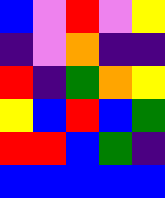[["blue", "violet", "red", "violet", "yellow"], ["indigo", "violet", "orange", "indigo", "indigo"], ["red", "indigo", "green", "orange", "yellow"], ["yellow", "blue", "red", "blue", "green"], ["red", "red", "blue", "green", "indigo"], ["blue", "blue", "blue", "blue", "blue"]]